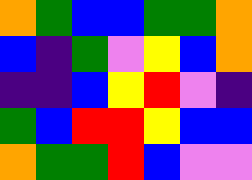[["orange", "green", "blue", "blue", "green", "green", "orange"], ["blue", "indigo", "green", "violet", "yellow", "blue", "orange"], ["indigo", "indigo", "blue", "yellow", "red", "violet", "indigo"], ["green", "blue", "red", "red", "yellow", "blue", "blue"], ["orange", "green", "green", "red", "blue", "violet", "violet"]]